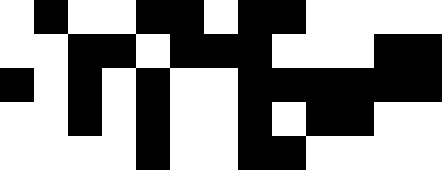[["white", "black", "white", "white", "black", "black", "white", "black", "black", "white", "white", "white", "white"], ["white", "white", "black", "black", "white", "black", "black", "black", "white", "white", "white", "black", "black"], ["black", "white", "black", "white", "black", "white", "white", "black", "black", "black", "black", "black", "black"], ["white", "white", "black", "white", "black", "white", "white", "black", "white", "black", "black", "white", "white"], ["white", "white", "white", "white", "black", "white", "white", "black", "black", "white", "white", "white", "white"]]